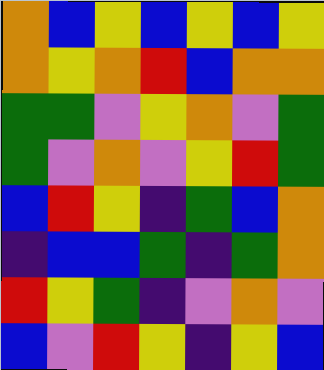[["orange", "blue", "yellow", "blue", "yellow", "blue", "yellow"], ["orange", "yellow", "orange", "red", "blue", "orange", "orange"], ["green", "green", "violet", "yellow", "orange", "violet", "green"], ["green", "violet", "orange", "violet", "yellow", "red", "green"], ["blue", "red", "yellow", "indigo", "green", "blue", "orange"], ["indigo", "blue", "blue", "green", "indigo", "green", "orange"], ["red", "yellow", "green", "indigo", "violet", "orange", "violet"], ["blue", "violet", "red", "yellow", "indigo", "yellow", "blue"]]